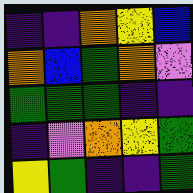[["indigo", "indigo", "orange", "yellow", "blue"], ["orange", "blue", "green", "orange", "violet"], ["green", "green", "green", "indigo", "indigo"], ["indigo", "violet", "orange", "yellow", "green"], ["yellow", "green", "indigo", "indigo", "green"]]